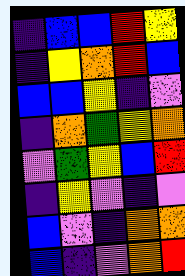[["indigo", "blue", "blue", "red", "yellow"], ["indigo", "yellow", "orange", "red", "blue"], ["blue", "blue", "yellow", "indigo", "violet"], ["indigo", "orange", "green", "yellow", "orange"], ["violet", "green", "yellow", "blue", "red"], ["indigo", "yellow", "violet", "indigo", "violet"], ["blue", "violet", "indigo", "orange", "orange"], ["blue", "indigo", "violet", "orange", "red"]]